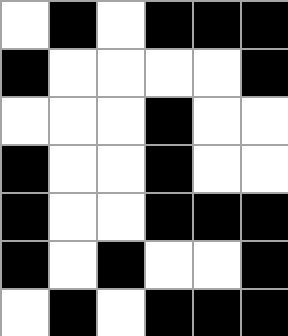[["white", "black", "white", "black", "black", "black"], ["black", "white", "white", "white", "white", "black"], ["white", "white", "white", "black", "white", "white"], ["black", "white", "white", "black", "white", "white"], ["black", "white", "white", "black", "black", "black"], ["black", "white", "black", "white", "white", "black"], ["white", "black", "white", "black", "black", "black"]]